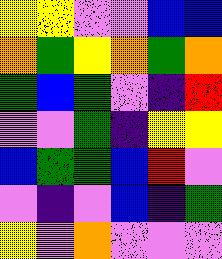[["yellow", "yellow", "violet", "violet", "blue", "blue"], ["orange", "green", "yellow", "orange", "green", "orange"], ["green", "blue", "green", "violet", "indigo", "red"], ["violet", "violet", "green", "indigo", "yellow", "yellow"], ["blue", "green", "green", "blue", "red", "violet"], ["violet", "indigo", "violet", "blue", "indigo", "green"], ["yellow", "violet", "orange", "violet", "violet", "violet"]]